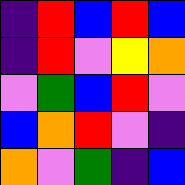[["indigo", "red", "blue", "red", "blue"], ["indigo", "red", "violet", "yellow", "orange"], ["violet", "green", "blue", "red", "violet"], ["blue", "orange", "red", "violet", "indigo"], ["orange", "violet", "green", "indigo", "blue"]]